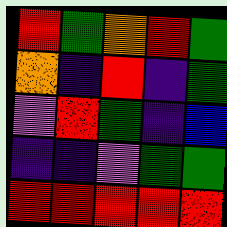[["red", "green", "orange", "red", "green"], ["orange", "indigo", "red", "indigo", "green"], ["violet", "red", "green", "indigo", "blue"], ["indigo", "indigo", "violet", "green", "green"], ["red", "red", "red", "red", "red"]]